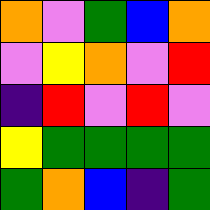[["orange", "violet", "green", "blue", "orange"], ["violet", "yellow", "orange", "violet", "red"], ["indigo", "red", "violet", "red", "violet"], ["yellow", "green", "green", "green", "green"], ["green", "orange", "blue", "indigo", "green"]]